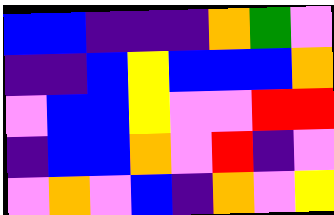[["blue", "blue", "indigo", "indigo", "indigo", "orange", "green", "violet"], ["indigo", "indigo", "blue", "yellow", "blue", "blue", "blue", "orange"], ["violet", "blue", "blue", "yellow", "violet", "violet", "red", "red"], ["indigo", "blue", "blue", "orange", "violet", "red", "indigo", "violet"], ["violet", "orange", "violet", "blue", "indigo", "orange", "violet", "yellow"]]